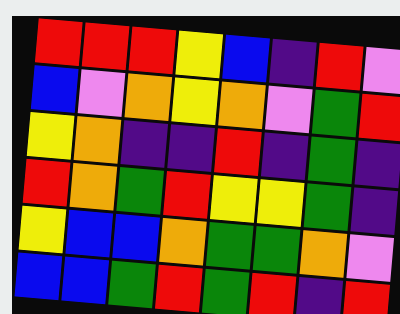[["red", "red", "red", "yellow", "blue", "indigo", "red", "violet"], ["blue", "violet", "orange", "yellow", "orange", "violet", "green", "red"], ["yellow", "orange", "indigo", "indigo", "red", "indigo", "green", "indigo"], ["red", "orange", "green", "red", "yellow", "yellow", "green", "indigo"], ["yellow", "blue", "blue", "orange", "green", "green", "orange", "violet"], ["blue", "blue", "green", "red", "green", "red", "indigo", "red"]]